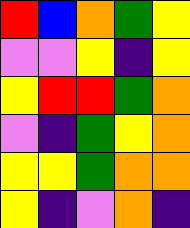[["red", "blue", "orange", "green", "yellow"], ["violet", "violet", "yellow", "indigo", "yellow"], ["yellow", "red", "red", "green", "orange"], ["violet", "indigo", "green", "yellow", "orange"], ["yellow", "yellow", "green", "orange", "orange"], ["yellow", "indigo", "violet", "orange", "indigo"]]